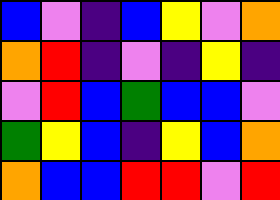[["blue", "violet", "indigo", "blue", "yellow", "violet", "orange"], ["orange", "red", "indigo", "violet", "indigo", "yellow", "indigo"], ["violet", "red", "blue", "green", "blue", "blue", "violet"], ["green", "yellow", "blue", "indigo", "yellow", "blue", "orange"], ["orange", "blue", "blue", "red", "red", "violet", "red"]]